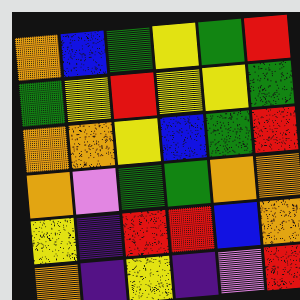[["orange", "blue", "green", "yellow", "green", "red"], ["green", "yellow", "red", "yellow", "yellow", "green"], ["orange", "orange", "yellow", "blue", "green", "red"], ["orange", "violet", "green", "green", "orange", "orange"], ["yellow", "indigo", "red", "red", "blue", "orange"], ["orange", "indigo", "yellow", "indigo", "violet", "red"]]